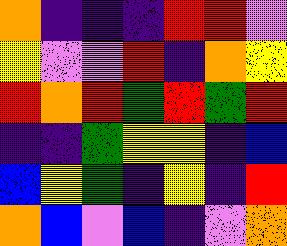[["orange", "indigo", "indigo", "indigo", "red", "red", "violet"], ["yellow", "violet", "violet", "red", "indigo", "orange", "yellow"], ["red", "orange", "red", "green", "red", "green", "red"], ["indigo", "indigo", "green", "yellow", "yellow", "indigo", "blue"], ["blue", "yellow", "green", "indigo", "yellow", "indigo", "red"], ["orange", "blue", "violet", "blue", "indigo", "violet", "orange"]]